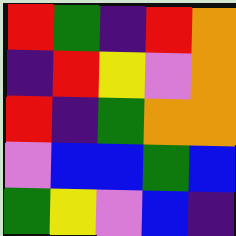[["red", "green", "indigo", "red", "orange"], ["indigo", "red", "yellow", "violet", "orange"], ["red", "indigo", "green", "orange", "orange"], ["violet", "blue", "blue", "green", "blue"], ["green", "yellow", "violet", "blue", "indigo"]]